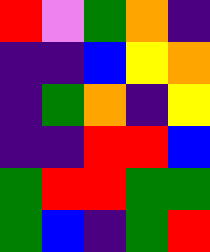[["red", "violet", "green", "orange", "indigo"], ["indigo", "indigo", "blue", "yellow", "orange"], ["indigo", "green", "orange", "indigo", "yellow"], ["indigo", "indigo", "red", "red", "blue"], ["green", "red", "red", "green", "green"], ["green", "blue", "indigo", "green", "red"]]